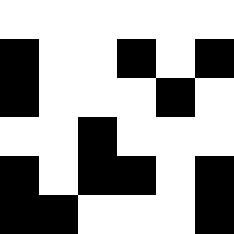[["white", "white", "white", "white", "white", "white"], ["black", "white", "white", "black", "white", "black"], ["black", "white", "white", "white", "black", "white"], ["white", "white", "black", "white", "white", "white"], ["black", "white", "black", "black", "white", "black"], ["black", "black", "white", "white", "white", "black"]]